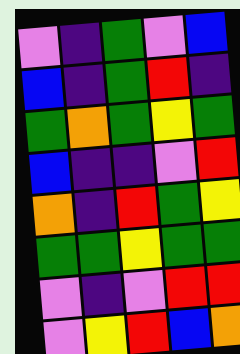[["violet", "indigo", "green", "violet", "blue"], ["blue", "indigo", "green", "red", "indigo"], ["green", "orange", "green", "yellow", "green"], ["blue", "indigo", "indigo", "violet", "red"], ["orange", "indigo", "red", "green", "yellow"], ["green", "green", "yellow", "green", "green"], ["violet", "indigo", "violet", "red", "red"], ["violet", "yellow", "red", "blue", "orange"]]